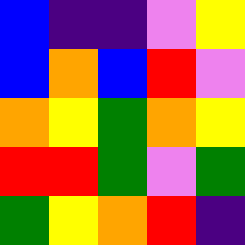[["blue", "indigo", "indigo", "violet", "yellow"], ["blue", "orange", "blue", "red", "violet"], ["orange", "yellow", "green", "orange", "yellow"], ["red", "red", "green", "violet", "green"], ["green", "yellow", "orange", "red", "indigo"]]